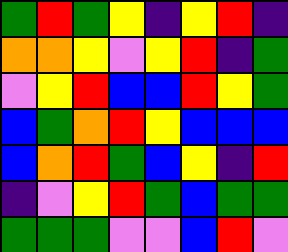[["green", "red", "green", "yellow", "indigo", "yellow", "red", "indigo"], ["orange", "orange", "yellow", "violet", "yellow", "red", "indigo", "green"], ["violet", "yellow", "red", "blue", "blue", "red", "yellow", "green"], ["blue", "green", "orange", "red", "yellow", "blue", "blue", "blue"], ["blue", "orange", "red", "green", "blue", "yellow", "indigo", "red"], ["indigo", "violet", "yellow", "red", "green", "blue", "green", "green"], ["green", "green", "green", "violet", "violet", "blue", "red", "violet"]]